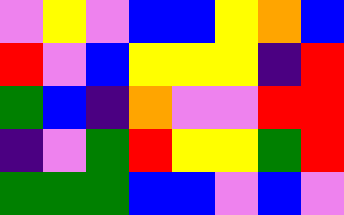[["violet", "yellow", "violet", "blue", "blue", "yellow", "orange", "blue"], ["red", "violet", "blue", "yellow", "yellow", "yellow", "indigo", "red"], ["green", "blue", "indigo", "orange", "violet", "violet", "red", "red"], ["indigo", "violet", "green", "red", "yellow", "yellow", "green", "red"], ["green", "green", "green", "blue", "blue", "violet", "blue", "violet"]]